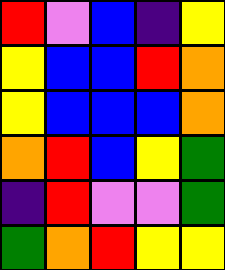[["red", "violet", "blue", "indigo", "yellow"], ["yellow", "blue", "blue", "red", "orange"], ["yellow", "blue", "blue", "blue", "orange"], ["orange", "red", "blue", "yellow", "green"], ["indigo", "red", "violet", "violet", "green"], ["green", "orange", "red", "yellow", "yellow"]]